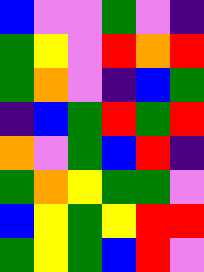[["blue", "violet", "violet", "green", "violet", "indigo"], ["green", "yellow", "violet", "red", "orange", "red"], ["green", "orange", "violet", "indigo", "blue", "green"], ["indigo", "blue", "green", "red", "green", "red"], ["orange", "violet", "green", "blue", "red", "indigo"], ["green", "orange", "yellow", "green", "green", "violet"], ["blue", "yellow", "green", "yellow", "red", "red"], ["green", "yellow", "green", "blue", "red", "violet"]]